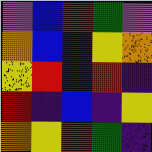[["violet", "blue", "red", "green", "violet"], ["orange", "blue", "indigo", "yellow", "orange"], ["yellow", "red", "indigo", "red", "indigo"], ["red", "indigo", "blue", "indigo", "yellow"], ["orange", "yellow", "red", "green", "indigo"]]